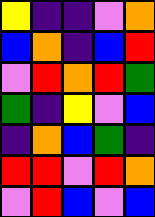[["yellow", "indigo", "indigo", "violet", "orange"], ["blue", "orange", "indigo", "blue", "red"], ["violet", "red", "orange", "red", "green"], ["green", "indigo", "yellow", "violet", "blue"], ["indigo", "orange", "blue", "green", "indigo"], ["red", "red", "violet", "red", "orange"], ["violet", "red", "blue", "violet", "blue"]]